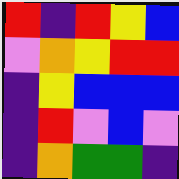[["red", "indigo", "red", "yellow", "blue"], ["violet", "orange", "yellow", "red", "red"], ["indigo", "yellow", "blue", "blue", "blue"], ["indigo", "red", "violet", "blue", "violet"], ["indigo", "orange", "green", "green", "indigo"]]